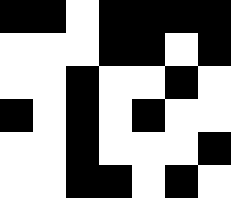[["black", "black", "white", "black", "black", "black", "black"], ["white", "white", "white", "black", "black", "white", "black"], ["white", "white", "black", "white", "white", "black", "white"], ["black", "white", "black", "white", "black", "white", "white"], ["white", "white", "black", "white", "white", "white", "black"], ["white", "white", "black", "black", "white", "black", "white"]]